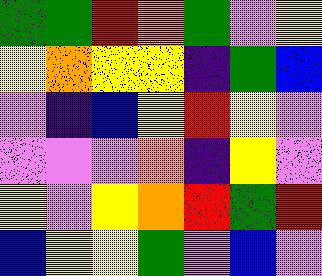[["green", "green", "red", "orange", "green", "violet", "yellow"], ["yellow", "orange", "yellow", "yellow", "indigo", "green", "blue"], ["violet", "indigo", "blue", "yellow", "red", "yellow", "violet"], ["violet", "violet", "violet", "orange", "indigo", "yellow", "violet"], ["yellow", "violet", "yellow", "orange", "red", "green", "red"], ["blue", "yellow", "yellow", "green", "violet", "blue", "violet"]]